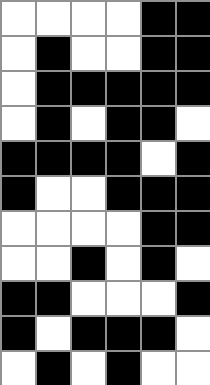[["white", "white", "white", "white", "black", "black"], ["white", "black", "white", "white", "black", "black"], ["white", "black", "black", "black", "black", "black"], ["white", "black", "white", "black", "black", "white"], ["black", "black", "black", "black", "white", "black"], ["black", "white", "white", "black", "black", "black"], ["white", "white", "white", "white", "black", "black"], ["white", "white", "black", "white", "black", "white"], ["black", "black", "white", "white", "white", "black"], ["black", "white", "black", "black", "black", "white"], ["white", "black", "white", "black", "white", "white"]]